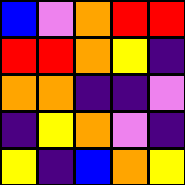[["blue", "violet", "orange", "red", "red"], ["red", "red", "orange", "yellow", "indigo"], ["orange", "orange", "indigo", "indigo", "violet"], ["indigo", "yellow", "orange", "violet", "indigo"], ["yellow", "indigo", "blue", "orange", "yellow"]]